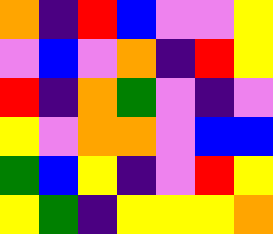[["orange", "indigo", "red", "blue", "violet", "violet", "yellow"], ["violet", "blue", "violet", "orange", "indigo", "red", "yellow"], ["red", "indigo", "orange", "green", "violet", "indigo", "violet"], ["yellow", "violet", "orange", "orange", "violet", "blue", "blue"], ["green", "blue", "yellow", "indigo", "violet", "red", "yellow"], ["yellow", "green", "indigo", "yellow", "yellow", "yellow", "orange"]]